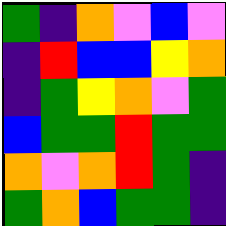[["green", "indigo", "orange", "violet", "blue", "violet"], ["indigo", "red", "blue", "blue", "yellow", "orange"], ["indigo", "green", "yellow", "orange", "violet", "green"], ["blue", "green", "green", "red", "green", "green"], ["orange", "violet", "orange", "red", "green", "indigo"], ["green", "orange", "blue", "green", "green", "indigo"]]